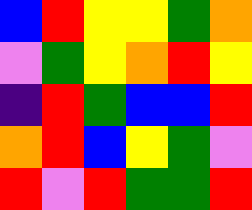[["blue", "red", "yellow", "yellow", "green", "orange"], ["violet", "green", "yellow", "orange", "red", "yellow"], ["indigo", "red", "green", "blue", "blue", "red"], ["orange", "red", "blue", "yellow", "green", "violet"], ["red", "violet", "red", "green", "green", "red"]]